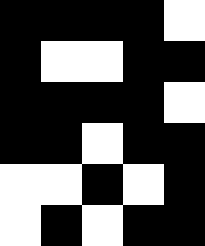[["black", "black", "black", "black", "white"], ["black", "white", "white", "black", "black"], ["black", "black", "black", "black", "white"], ["black", "black", "white", "black", "black"], ["white", "white", "black", "white", "black"], ["white", "black", "white", "black", "black"]]